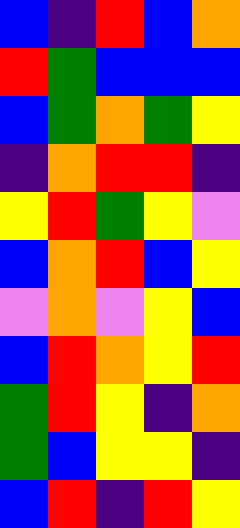[["blue", "indigo", "red", "blue", "orange"], ["red", "green", "blue", "blue", "blue"], ["blue", "green", "orange", "green", "yellow"], ["indigo", "orange", "red", "red", "indigo"], ["yellow", "red", "green", "yellow", "violet"], ["blue", "orange", "red", "blue", "yellow"], ["violet", "orange", "violet", "yellow", "blue"], ["blue", "red", "orange", "yellow", "red"], ["green", "red", "yellow", "indigo", "orange"], ["green", "blue", "yellow", "yellow", "indigo"], ["blue", "red", "indigo", "red", "yellow"]]